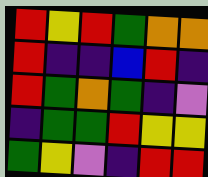[["red", "yellow", "red", "green", "orange", "orange"], ["red", "indigo", "indigo", "blue", "red", "indigo"], ["red", "green", "orange", "green", "indigo", "violet"], ["indigo", "green", "green", "red", "yellow", "yellow"], ["green", "yellow", "violet", "indigo", "red", "red"]]